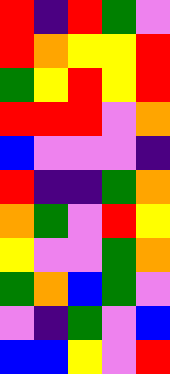[["red", "indigo", "red", "green", "violet"], ["red", "orange", "yellow", "yellow", "red"], ["green", "yellow", "red", "yellow", "red"], ["red", "red", "red", "violet", "orange"], ["blue", "violet", "violet", "violet", "indigo"], ["red", "indigo", "indigo", "green", "orange"], ["orange", "green", "violet", "red", "yellow"], ["yellow", "violet", "violet", "green", "orange"], ["green", "orange", "blue", "green", "violet"], ["violet", "indigo", "green", "violet", "blue"], ["blue", "blue", "yellow", "violet", "red"]]